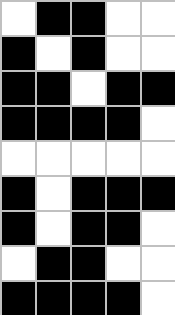[["white", "black", "black", "white", "white"], ["black", "white", "black", "white", "white"], ["black", "black", "white", "black", "black"], ["black", "black", "black", "black", "white"], ["white", "white", "white", "white", "white"], ["black", "white", "black", "black", "black"], ["black", "white", "black", "black", "white"], ["white", "black", "black", "white", "white"], ["black", "black", "black", "black", "white"]]